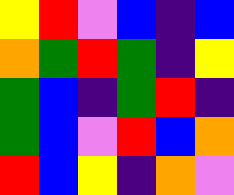[["yellow", "red", "violet", "blue", "indigo", "blue"], ["orange", "green", "red", "green", "indigo", "yellow"], ["green", "blue", "indigo", "green", "red", "indigo"], ["green", "blue", "violet", "red", "blue", "orange"], ["red", "blue", "yellow", "indigo", "orange", "violet"]]